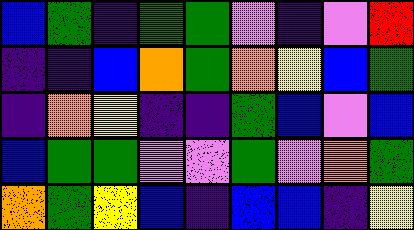[["blue", "green", "indigo", "green", "green", "violet", "indigo", "violet", "red"], ["indigo", "indigo", "blue", "orange", "green", "orange", "yellow", "blue", "green"], ["indigo", "orange", "yellow", "indigo", "indigo", "green", "blue", "violet", "blue"], ["blue", "green", "green", "violet", "violet", "green", "violet", "orange", "green"], ["orange", "green", "yellow", "blue", "indigo", "blue", "blue", "indigo", "yellow"]]